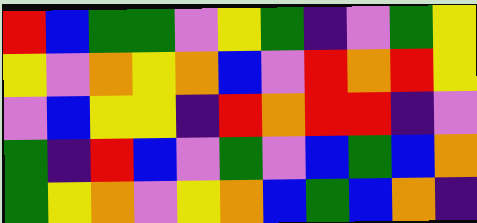[["red", "blue", "green", "green", "violet", "yellow", "green", "indigo", "violet", "green", "yellow"], ["yellow", "violet", "orange", "yellow", "orange", "blue", "violet", "red", "orange", "red", "yellow"], ["violet", "blue", "yellow", "yellow", "indigo", "red", "orange", "red", "red", "indigo", "violet"], ["green", "indigo", "red", "blue", "violet", "green", "violet", "blue", "green", "blue", "orange"], ["green", "yellow", "orange", "violet", "yellow", "orange", "blue", "green", "blue", "orange", "indigo"]]